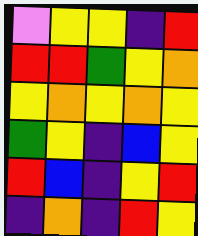[["violet", "yellow", "yellow", "indigo", "red"], ["red", "red", "green", "yellow", "orange"], ["yellow", "orange", "yellow", "orange", "yellow"], ["green", "yellow", "indigo", "blue", "yellow"], ["red", "blue", "indigo", "yellow", "red"], ["indigo", "orange", "indigo", "red", "yellow"]]